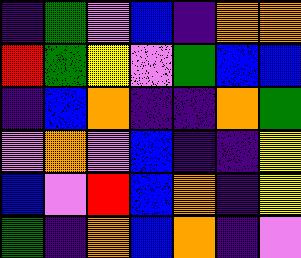[["indigo", "green", "violet", "blue", "indigo", "orange", "orange"], ["red", "green", "yellow", "violet", "green", "blue", "blue"], ["indigo", "blue", "orange", "indigo", "indigo", "orange", "green"], ["violet", "orange", "violet", "blue", "indigo", "indigo", "yellow"], ["blue", "violet", "red", "blue", "orange", "indigo", "yellow"], ["green", "indigo", "orange", "blue", "orange", "indigo", "violet"]]